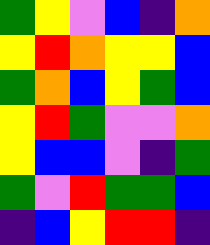[["green", "yellow", "violet", "blue", "indigo", "orange"], ["yellow", "red", "orange", "yellow", "yellow", "blue"], ["green", "orange", "blue", "yellow", "green", "blue"], ["yellow", "red", "green", "violet", "violet", "orange"], ["yellow", "blue", "blue", "violet", "indigo", "green"], ["green", "violet", "red", "green", "green", "blue"], ["indigo", "blue", "yellow", "red", "red", "indigo"]]